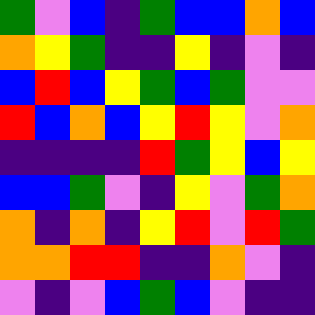[["green", "violet", "blue", "indigo", "green", "blue", "blue", "orange", "blue"], ["orange", "yellow", "green", "indigo", "indigo", "yellow", "indigo", "violet", "indigo"], ["blue", "red", "blue", "yellow", "green", "blue", "green", "violet", "violet"], ["red", "blue", "orange", "blue", "yellow", "red", "yellow", "violet", "orange"], ["indigo", "indigo", "indigo", "indigo", "red", "green", "yellow", "blue", "yellow"], ["blue", "blue", "green", "violet", "indigo", "yellow", "violet", "green", "orange"], ["orange", "indigo", "orange", "indigo", "yellow", "red", "violet", "red", "green"], ["orange", "orange", "red", "red", "indigo", "indigo", "orange", "violet", "indigo"], ["violet", "indigo", "violet", "blue", "green", "blue", "violet", "indigo", "indigo"]]